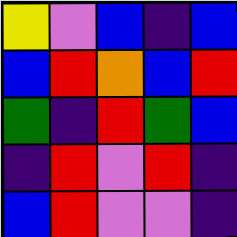[["yellow", "violet", "blue", "indigo", "blue"], ["blue", "red", "orange", "blue", "red"], ["green", "indigo", "red", "green", "blue"], ["indigo", "red", "violet", "red", "indigo"], ["blue", "red", "violet", "violet", "indigo"]]